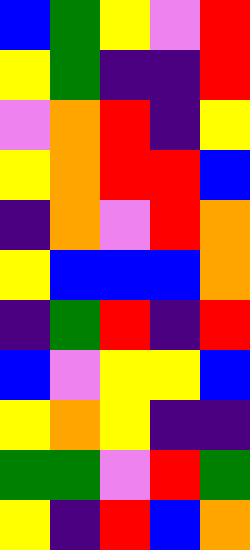[["blue", "green", "yellow", "violet", "red"], ["yellow", "green", "indigo", "indigo", "red"], ["violet", "orange", "red", "indigo", "yellow"], ["yellow", "orange", "red", "red", "blue"], ["indigo", "orange", "violet", "red", "orange"], ["yellow", "blue", "blue", "blue", "orange"], ["indigo", "green", "red", "indigo", "red"], ["blue", "violet", "yellow", "yellow", "blue"], ["yellow", "orange", "yellow", "indigo", "indigo"], ["green", "green", "violet", "red", "green"], ["yellow", "indigo", "red", "blue", "orange"]]